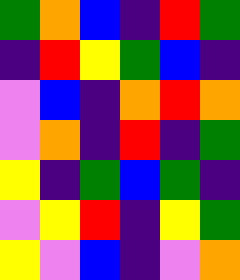[["green", "orange", "blue", "indigo", "red", "green"], ["indigo", "red", "yellow", "green", "blue", "indigo"], ["violet", "blue", "indigo", "orange", "red", "orange"], ["violet", "orange", "indigo", "red", "indigo", "green"], ["yellow", "indigo", "green", "blue", "green", "indigo"], ["violet", "yellow", "red", "indigo", "yellow", "green"], ["yellow", "violet", "blue", "indigo", "violet", "orange"]]